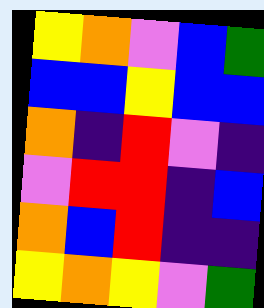[["yellow", "orange", "violet", "blue", "green"], ["blue", "blue", "yellow", "blue", "blue"], ["orange", "indigo", "red", "violet", "indigo"], ["violet", "red", "red", "indigo", "blue"], ["orange", "blue", "red", "indigo", "indigo"], ["yellow", "orange", "yellow", "violet", "green"]]